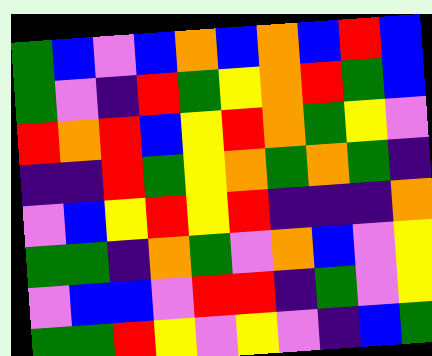[["green", "blue", "violet", "blue", "orange", "blue", "orange", "blue", "red", "blue"], ["green", "violet", "indigo", "red", "green", "yellow", "orange", "red", "green", "blue"], ["red", "orange", "red", "blue", "yellow", "red", "orange", "green", "yellow", "violet"], ["indigo", "indigo", "red", "green", "yellow", "orange", "green", "orange", "green", "indigo"], ["violet", "blue", "yellow", "red", "yellow", "red", "indigo", "indigo", "indigo", "orange"], ["green", "green", "indigo", "orange", "green", "violet", "orange", "blue", "violet", "yellow"], ["violet", "blue", "blue", "violet", "red", "red", "indigo", "green", "violet", "yellow"], ["green", "green", "red", "yellow", "violet", "yellow", "violet", "indigo", "blue", "green"]]